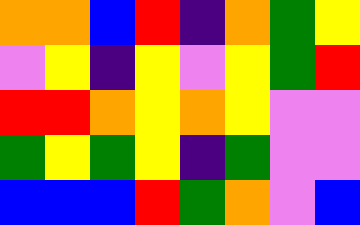[["orange", "orange", "blue", "red", "indigo", "orange", "green", "yellow"], ["violet", "yellow", "indigo", "yellow", "violet", "yellow", "green", "red"], ["red", "red", "orange", "yellow", "orange", "yellow", "violet", "violet"], ["green", "yellow", "green", "yellow", "indigo", "green", "violet", "violet"], ["blue", "blue", "blue", "red", "green", "orange", "violet", "blue"]]